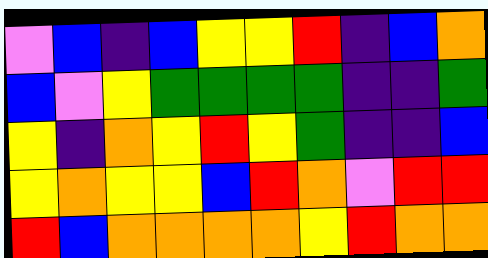[["violet", "blue", "indigo", "blue", "yellow", "yellow", "red", "indigo", "blue", "orange"], ["blue", "violet", "yellow", "green", "green", "green", "green", "indigo", "indigo", "green"], ["yellow", "indigo", "orange", "yellow", "red", "yellow", "green", "indigo", "indigo", "blue"], ["yellow", "orange", "yellow", "yellow", "blue", "red", "orange", "violet", "red", "red"], ["red", "blue", "orange", "orange", "orange", "orange", "yellow", "red", "orange", "orange"]]